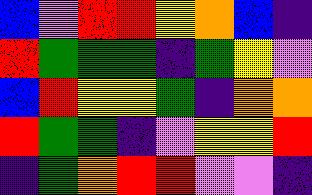[["blue", "violet", "red", "red", "yellow", "orange", "blue", "indigo"], ["red", "green", "green", "green", "indigo", "green", "yellow", "violet"], ["blue", "red", "yellow", "yellow", "green", "indigo", "orange", "orange"], ["red", "green", "green", "indigo", "violet", "yellow", "yellow", "red"], ["indigo", "green", "orange", "red", "red", "violet", "violet", "indigo"]]